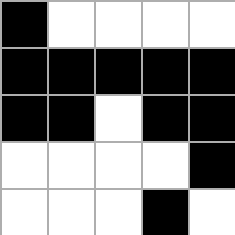[["black", "white", "white", "white", "white"], ["black", "black", "black", "black", "black"], ["black", "black", "white", "black", "black"], ["white", "white", "white", "white", "black"], ["white", "white", "white", "black", "white"]]